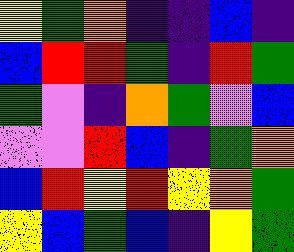[["yellow", "green", "orange", "indigo", "indigo", "blue", "indigo"], ["blue", "red", "red", "green", "indigo", "red", "green"], ["green", "violet", "indigo", "orange", "green", "violet", "blue"], ["violet", "violet", "red", "blue", "indigo", "green", "orange"], ["blue", "red", "yellow", "red", "yellow", "orange", "green"], ["yellow", "blue", "green", "blue", "indigo", "yellow", "green"]]